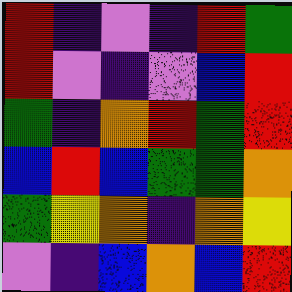[["red", "indigo", "violet", "indigo", "red", "green"], ["red", "violet", "indigo", "violet", "blue", "red"], ["green", "indigo", "orange", "red", "green", "red"], ["blue", "red", "blue", "green", "green", "orange"], ["green", "yellow", "orange", "indigo", "orange", "yellow"], ["violet", "indigo", "blue", "orange", "blue", "red"]]